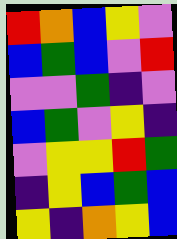[["red", "orange", "blue", "yellow", "violet"], ["blue", "green", "blue", "violet", "red"], ["violet", "violet", "green", "indigo", "violet"], ["blue", "green", "violet", "yellow", "indigo"], ["violet", "yellow", "yellow", "red", "green"], ["indigo", "yellow", "blue", "green", "blue"], ["yellow", "indigo", "orange", "yellow", "blue"]]